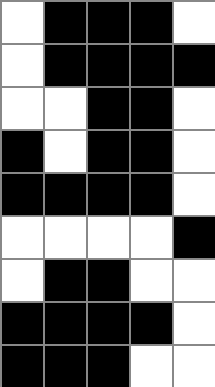[["white", "black", "black", "black", "white"], ["white", "black", "black", "black", "black"], ["white", "white", "black", "black", "white"], ["black", "white", "black", "black", "white"], ["black", "black", "black", "black", "white"], ["white", "white", "white", "white", "black"], ["white", "black", "black", "white", "white"], ["black", "black", "black", "black", "white"], ["black", "black", "black", "white", "white"]]